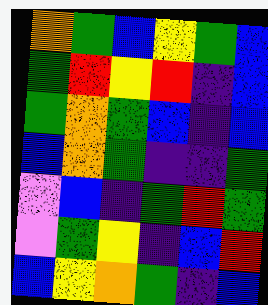[["orange", "green", "blue", "yellow", "green", "blue"], ["green", "red", "yellow", "red", "indigo", "blue"], ["green", "orange", "green", "blue", "indigo", "blue"], ["blue", "orange", "green", "indigo", "indigo", "green"], ["violet", "blue", "indigo", "green", "red", "green"], ["violet", "green", "yellow", "indigo", "blue", "red"], ["blue", "yellow", "orange", "green", "indigo", "blue"]]